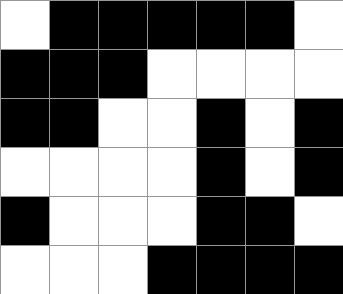[["white", "black", "black", "black", "black", "black", "white"], ["black", "black", "black", "white", "white", "white", "white"], ["black", "black", "white", "white", "black", "white", "black"], ["white", "white", "white", "white", "black", "white", "black"], ["black", "white", "white", "white", "black", "black", "white"], ["white", "white", "white", "black", "black", "black", "black"]]